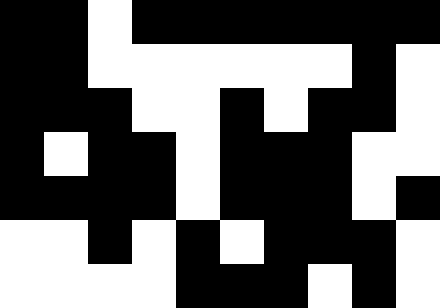[["black", "black", "white", "black", "black", "black", "black", "black", "black", "black"], ["black", "black", "white", "white", "white", "white", "white", "white", "black", "white"], ["black", "black", "black", "white", "white", "black", "white", "black", "black", "white"], ["black", "white", "black", "black", "white", "black", "black", "black", "white", "white"], ["black", "black", "black", "black", "white", "black", "black", "black", "white", "black"], ["white", "white", "black", "white", "black", "white", "black", "black", "black", "white"], ["white", "white", "white", "white", "black", "black", "black", "white", "black", "white"]]